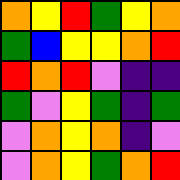[["orange", "yellow", "red", "green", "yellow", "orange"], ["green", "blue", "yellow", "yellow", "orange", "red"], ["red", "orange", "red", "violet", "indigo", "indigo"], ["green", "violet", "yellow", "green", "indigo", "green"], ["violet", "orange", "yellow", "orange", "indigo", "violet"], ["violet", "orange", "yellow", "green", "orange", "red"]]